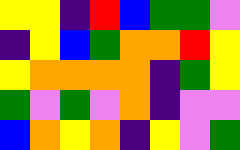[["yellow", "yellow", "indigo", "red", "blue", "green", "green", "violet"], ["indigo", "yellow", "blue", "green", "orange", "orange", "red", "yellow"], ["yellow", "orange", "orange", "orange", "orange", "indigo", "green", "yellow"], ["green", "violet", "green", "violet", "orange", "indigo", "violet", "violet"], ["blue", "orange", "yellow", "orange", "indigo", "yellow", "violet", "green"]]